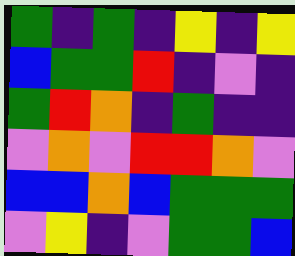[["green", "indigo", "green", "indigo", "yellow", "indigo", "yellow"], ["blue", "green", "green", "red", "indigo", "violet", "indigo"], ["green", "red", "orange", "indigo", "green", "indigo", "indigo"], ["violet", "orange", "violet", "red", "red", "orange", "violet"], ["blue", "blue", "orange", "blue", "green", "green", "green"], ["violet", "yellow", "indigo", "violet", "green", "green", "blue"]]